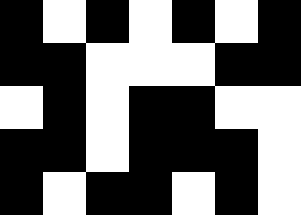[["black", "white", "black", "white", "black", "white", "black"], ["black", "black", "white", "white", "white", "black", "black"], ["white", "black", "white", "black", "black", "white", "white"], ["black", "black", "white", "black", "black", "black", "white"], ["black", "white", "black", "black", "white", "black", "white"]]